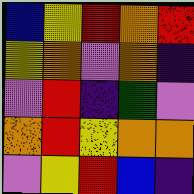[["blue", "yellow", "red", "orange", "red"], ["yellow", "orange", "violet", "orange", "indigo"], ["violet", "red", "indigo", "green", "violet"], ["orange", "red", "yellow", "orange", "orange"], ["violet", "yellow", "red", "blue", "indigo"]]